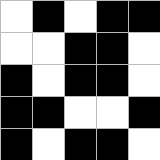[["white", "black", "white", "black", "black"], ["white", "white", "black", "black", "white"], ["black", "white", "black", "black", "white"], ["black", "black", "white", "white", "black"], ["black", "white", "black", "black", "white"]]